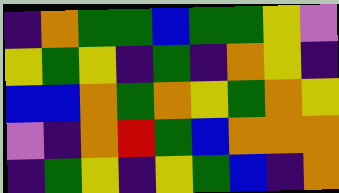[["indigo", "orange", "green", "green", "blue", "green", "green", "yellow", "violet"], ["yellow", "green", "yellow", "indigo", "green", "indigo", "orange", "yellow", "indigo"], ["blue", "blue", "orange", "green", "orange", "yellow", "green", "orange", "yellow"], ["violet", "indigo", "orange", "red", "green", "blue", "orange", "orange", "orange"], ["indigo", "green", "yellow", "indigo", "yellow", "green", "blue", "indigo", "orange"]]